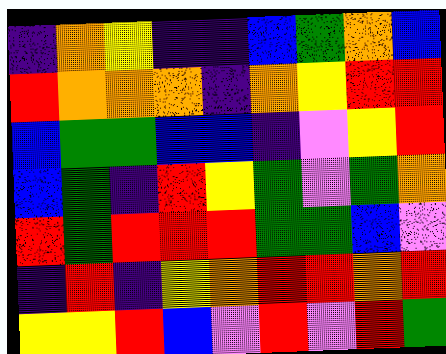[["indigo", "orange", "yellow", "indigo", "indigo", "blue", "green", "orange", "blue"], ["red", "orange", "orange", "orange", "indigo", "orange", "yellow", "red", "red"], ["blue", "green", "green", "blue", "blue", "indigo", "violet", "yellow", "red"], ["blue", "green", "indigo", "red", "yellow", "green", "violet", "green", "orange"], ["red", "green", "red", "red", "red", "green", "green", "blue", "violet"], ["indigo", "red", "indigo", "yellow", "orange", "red", "red", "orange", "red"], ["yellow", "yellow", "red", "blue", "violet", "red", "violet", "red", "green"]]